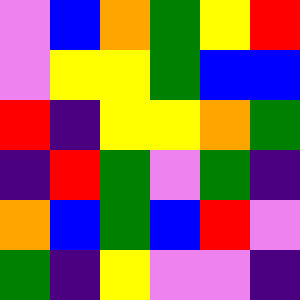[["violet", "blue", "orange", "green", "yellow", "red"], ["violet", "yellow", "yellow", "green", "blue", "blue"], ["red", "indigo", "yellow", "yellow", "orange", "green"], ["indigo", "red", "green", "violet", "green", "indigo"], ["orange", "blue", "green", "blue", "red", "violet"], ["green", "indigo", "yellow", "violet", "violet", "indigo"]]